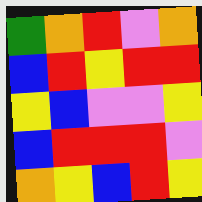[["green", "orange", "red", "violet", "orange"], ["blue", "red", "yellow", "red", "red"], ["yellow", "blue", "violet", "violet", "yellow"], ["blue", "red", "red", "red", "violet"], ["orange", "yellow", "blue", "red", "yellow"]]